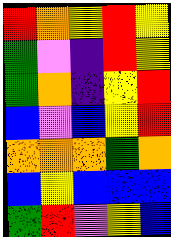[["red", "orange", "yellow", "red", "yellow"], ["green", "violet", "indigo", "red", "yellow"], ["green", "orange", "indigo", "yellow", "red"], ["blue", "violet", "blue", "yellow", "red"], ["orange", "orange", "orange", "green", "orange"], ["blue", "yellow", "blue", "blue", "blue"], ["green", "red", "violet", "yellow", "blue"]]